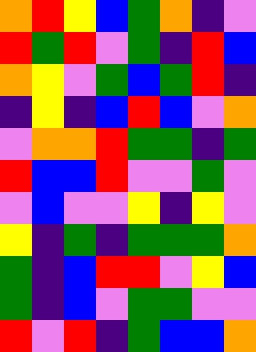[["orange", "red", "yellow", "blue", "green", "orange", "indigo", "violet"], ["red", "green", "red", "violet", "green", "indigo", "red", "blue"], ["orange", "yellow", "violet", "green", "blue", "green", "red", "indigo"], ["indigo", "yellow", "indigo", "blue", "red", "blue", "violet", "orange"], ["violet", "orange", "orange", "red", "green", "green", "indigo", "green"], ["red", "blue", "blue", "red", "violet", "violet", "green", "violet"], ["violet", "blue", "violet", "violet", "yellow", "indigo", "yellow", "violet"], ["yellow", "indigo", "green", "indigo", "green", "green", "green", "orange"], ["green", "indigo", "blue", "red", "red", "violet", "yellow", "blue"], ["green", "indigo", "blue", "violet", "green", "green", "violet", "violet"], ["red", "violet", "red", "indigo", "green", "blue", "blue", "orange"]]